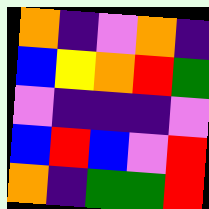[["orange", "indigo", "violet", "orange", "indigo"], ["blue", "yellow", "orange", "red", "green"], ["violet", "indigo", "indigo", "indigo", "violet"], ["blue", "red", "blue", "violet", "red"], ["orange", "indigo", "green", "green", "red"]]